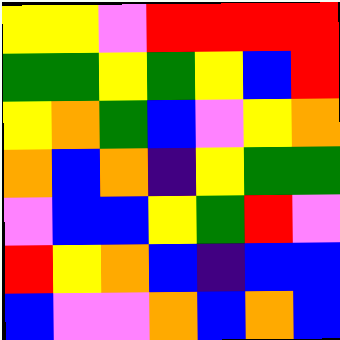[["yellow", "yellow", "violet", "red", "red", "red", "red"], ["green", "green", "yellow", "green", "yellow", "blue", "red"], ["yellow", "orange", "green", "blue", "violet", "yellow", "orange"], ["orange", "blue", "orange", "indigo", "yellow", "green", "green"], ["violet", "blue", "blue", "yellow", "green", "red", "violet"], ["red", "yellow", "orange", "blue", "indigo", "blue", "blue"], ["blue", "violet", "violet", "orange", "blue", "orange", "blue"]]